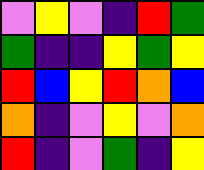[["violet", "yellow", "violet", "indigo", "red", "green"], ["green", "indigo", "indigo", "yellow", "green", "yellow"], ["red", "blue", "yellow", "red", "orange", "blue"], ["orange", "indigo", "violet", "yellow", "violet", "orange"], ["red", "indigo", "violet", "green", "indigo", "yellow"]]